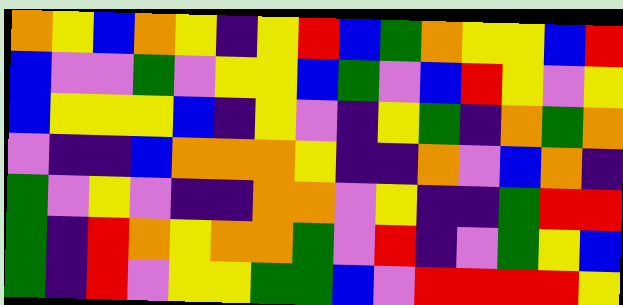[["orange", "yellow", "blue", "orange", "yellow", "indigo", "yellow", "red", "blue", "green", "orange", "yellow", "yellow", "blue", "red"], ["blue", "violet", "violet", "green", "violet", "yellow", "yellow", "blue", "green", "violet", "blue", "red", "yellow", "violet", "yellow"], ["blue", "yellow", "yellow", "yellow", "blue", "indigo", "yellow", "violet", "indigo", "yellow", "green", "indigo", "orange", "green", "orange"], ["violet", "indigo", "indigo", "blue", "orange", "orange", "orange", "yellow", "indigo", "indigo", "orange", "violet", "blue", "orange", "indigo"], ["green", "violet", "yellow", "violet", "indigo", "indigo", "orange", "orange", "violet", "yellow", "indigo", "indigo", "green", "red", "red"], ["green", "indigo", "red", "orange", "yellow", "orange", "orange", "green", "violet", "red", "indigo", "violet", "green", "yellow", "blue"], ["green", "indigo", "red", "violet", "yellow", "yellow", "green", "green", "blue", "violet", "red", "red", "red", "red", "yellow"]]